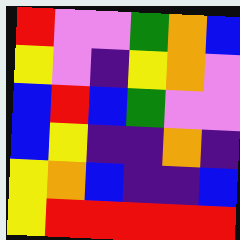[["red", "violet", "violet", "green", "orange", "blue"], ["yellow", "violet", "indigo", "yellow", "orange", "violet"], ["blue", "red", "blue", "green", "violet", "violet"], ["blue", "yellow", "indigo", "indigo", "orange", "indigo"], ["yellow", "orange", "blue", "indigo", "indigo", "blue"], ["yellow", "red", "red", "red", "red", "red"]]